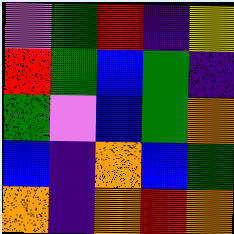[["violet", "green", "red", "indigo", "yellow"], ["red", "green", "blue", "green", "indigo"], ["green", "violet", "blue", "green", "orange"], ["blue", "indigo", "orange", "blue", "green"], ["orange", "indigo", "orange", "red", "orange"]]